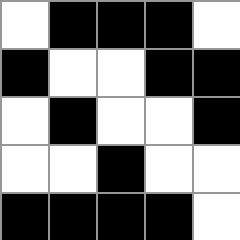[["white", "black", "black", "black", "white"], ["black", "white", "white", "black", "black"], ["white", "black", "white", "white", "black"], ["white", "white", "black", "white", "white"], ["black", "black", "black", "black", "white"]]